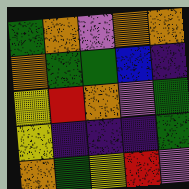[["green", "orange", "violet", "orange", "orange"], ["orange", "green", "green", "blue", "indigo"], ["yellow", "red", "orange", "violet", "green"], ["yellow", "indigo", "indigo", "indigo", "green"], ["orange", "green", "yellow", "red", "violet"]]